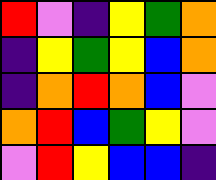[["red", "violet", "indigo", "yellow", "green", "orange"], ["indigo", "yellow", "green", "yellow", "blue", "orange"], ["indigo", "orange", "red", "orange", "blue", "violet"], ["orange", "red", "blue", "green", "yellow", "violet"], ["violet", "red", "yellow", "blue", "blue", "indigo"]]